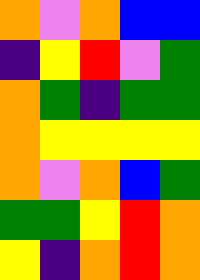[["orange", "violet", "orange", "blue", "blue"], ["indigo", "yellow", "red", "violet", "green"], ["orange", "green", "indigo", "green", "green"], ["orange", "yellow", "yellow", "yellow", "yellow"], ["orange", "violet", "orange", "blue", "green"], ["green", "green", "yellow", "red", "orange"], ["yellow", "indigo", "orange", "red", "orange"]]